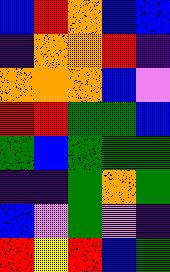[["blue", "red", "orange", "blue", "blue"], ["indigo", "orange", "orange", "red", "indigo"], ["orange", "orange", "orange", "blue", "violet"], ["red", "red", "green", "green", "blue"], ["green", "blue", "green", "green", "green"], ["indigo", "indigo", "green", "orange", "green"], ["blue", "violet", "green", "violet", "indigo"], ["red", "yellow", "red", "blue", "green"]]